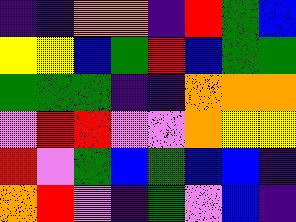[["indigo", "indigo", "orange", "orange", "indigo", "red", "green", "blue"], ["yellow", "yellow", "blue", "green", "red", "blue", "green", "green"], ["green", "green", "green", "indigo", "indigo", "orange", "orange", "orange"], ["violet", "red", "red", "violet", "violet", "orange", "yellow", "yellow"], ["red", "violet", "green", "blue", "green", "blue", "blue", "indigo"], ["orange", "red", "violet", "indigo", "green", "violet", "blue", "indigo"]]